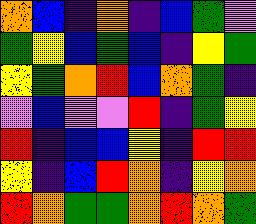[["orange", "blue", "indigo", "orange", "indigo", "blue", "green", "violet"], ["green", "yellow", "blue", "green", "blue", "indigo", "yellow", "green"], ["yellow", "green", "orange", "red", "blue", "orange", "green", "indigo"], ["violet", "blue", "violet", "violet", "red", "indigo", "green", "yellow"], ["red", "indigo", "blue", "blue", "yellow", "indigo", "red", "red"], ["yellow", "indigo", "blue", "red", "orange", "indigo", "yellow", "orange"], ["red", "orange", "green", "green", "orange", "red", "orange", "green"]]